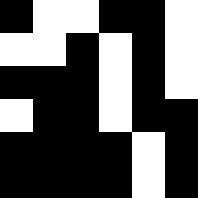[["black", "white", "white", "black", "black", "white"], ["white", "white", "black", "white", "black", "white"], ["black", "black", "black", "white", "black", "white"], ["white", "black", "black", "white", "black", "black"], ["black", "black", "black", "black", "white", "black"], ["black", "black", "black", "black", "white", "black"]]